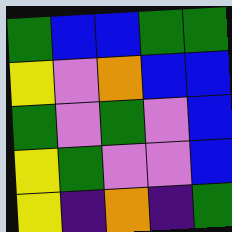[["green", "blue", "blue", "green", "green"], ["yellow", "violet", "orange", "blue", "blue"], ["green", "violet", "green", "violet", "blue"], ["yellow", "green", "violet", "violet", "blue"], ["yellow", "indigo", "orange", "indigo", "green"]]